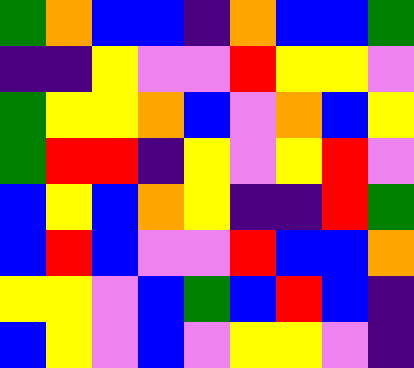[["green", "orange", "blue", "blue", "indigo", "orange", "blue", "blue", "green"], ["indigo", "indigo", "yellow", "violet", "violet", "red", "yellow", "yellow", "violet"], ["green", "yellow", "yellow", "orange", "blue", "violet", "orange", "blue", "yellow"], ["green", "red", "red", "indigo", "yellow", "violet", "yellow", "red", "violet"], ["blue", "yellow", "blue", "orange", "yellow", "indigo", "indigo", "red", "green"], ["blue", "red", "blue", "violet", "violet", "red", "blue", "blue", "orange"], ["yellow", "yellow", "violet", "blue", "green", "blue", "red", "blue", "indigo"], ["blue", "yellow", "violet", "blue", "violet", "yellow", "yellow", "violet", "indigo"]]